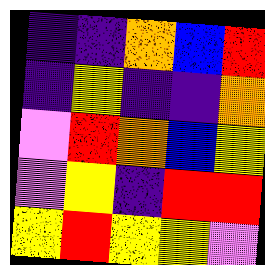[["indigo", "indigo", "orange", "blue", "red"], ["indigo", "yellow", "indigo", "indigo", "orange"], ["violet", "red", "orange", "blue", "yellow"], ["violet", "yellow", "indigo", "red", "red"], ["yellow", "red", "yellow", "yellow", "violet"]]